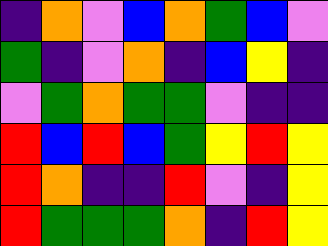[["indigo", "orange", "violet", "blue", "orange", "green", "blue", "violet"], ["green", "indigo", "violet", "orange", "indigo", "blue", "yellow", "indigo"], ["violet", "green", "orange", "green", "green", "violet", "indigo", "indigo"], ["red", "blue", "red", "blue", "green", "yellow", "red", "yellow"], ["red", "orange", "indigo", "indigo", "red", "violet", "indigo", "yellow"], ["red", "green", "green", "green", "orange", "indigo", "red", "yellow"]]